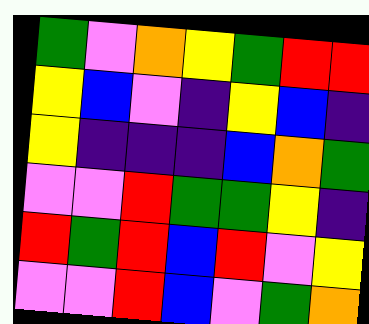[["green", "violet", "orange", "yellow", "green", "red", "red"], ["yellow", "blue", "violet", "indigo", "yellow", "blue", "indigo"], ["yellow", "indigo", "indigo", "indigo", "blue", "orange", "green"], ["violet", "violet", "red", "green", "green", "yellow", "indigo"], ["red", "green", "red", "blue", "red", "violet", "yellow"], ["violet", "violet", "red", "blue", "violet", "green", "orange"]]